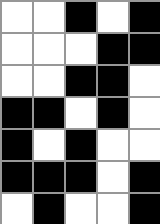[["white", "white", "black", "white", "black"], ["white", "white", "white", "black", "black"], ["white", "white", "black", "black", "white"], ["black", "black", "white", "black", "white"], ["black", "white", "black", "white", "white"], ["black", "black", "black", "white", "black"], ["white", "black", "white", "white", "black"]]